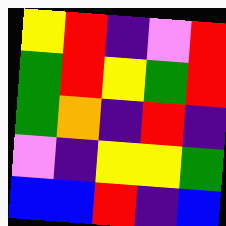[["yellow", "red", "indigo", "violet", "red"], ["green", "red", "yellow", "green", "red"], ["green", "orange", "indigo", "red", "indigo"], ["violet", "indigo", "yellow", "yellow", "green"], ["blue", "blue", "red", "indigo", "blue"]]